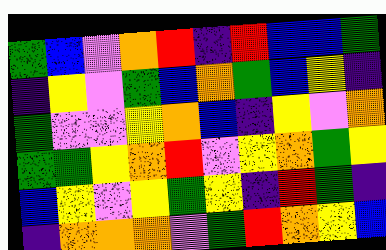[["green", "blue", "violet", "orange", "red", "indigo", "red", "blue", "blue", "green"], ["indigo", "yellow", "violet", "green", "blue", "orange", "green", "blue", "yellow", "indigo"], ["green", "violet", "violet", "yellow", "orange", "blue", "indigo", "yellow", "violet", "orange"], ["green", "green", "yellow", "orange", "red", "violet", "yellow", "orange", "green", "yellow"], ["blue", "yellow", "violet", "yellow", "green", "yellow", "indigo", "red", "green", "indigo"], ["indigo", "orange", "orange", "orange", "violet", "green", "red", "orange", "yellow", "blue"]]